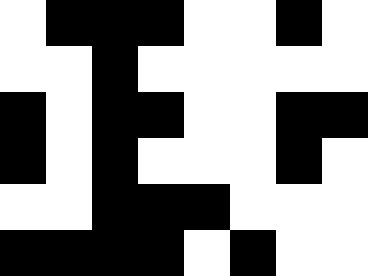[["white", "black", "black", "black", "white", "white", "black", "white"], ["white", "white", "black", "white", "white", "white", "white", "white"], ["black", "white", "black", "black", "white", "white", "black", "black"], ["black", "white", "black", "white", "white", "white", "black", "white"], ["white", "white", "black", "black", "black", "white", "white", "white"], ["black", "black", "black", "black", "white", "black", "white", "white"]]